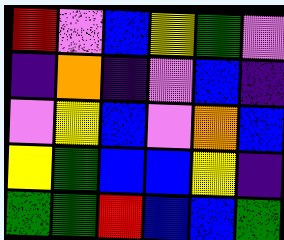[["red", "violet", "blue", "yellow", "green", "violet"], ["indigo", "orange", "indigo", "violet", "blue", "indigo"], ["violet", "yellow", "blue", "violet", "orange", "blue"], ["yellow", "green", "blue", "blue", "yellow", "indigo"], ["green", "green", "red", "blue", "blue", "green"]]